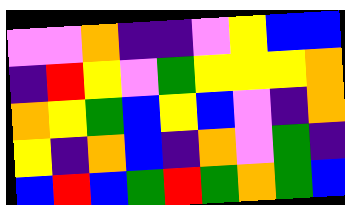[["violet", "violet", "orange", "indigo", "indigo", "violet", "yellow", "blue", "blue"], ["indigo", "red", "yellow", "violet", "green", "yellow", "yellow", "yellow", "orange"], ["orange", "yellow", "green", "blue", "yellow", "blue", "violet", "indigo", "orange"], ["yellow", "indigo", "orange", "blue", "indigo", "orange", "violet", "green", "indigo"], ["blue", "red", "blue", "green", "red", "green", "orange", "green", "blue"]]